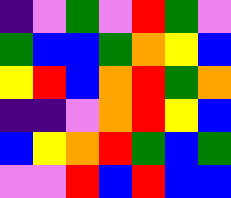[["indigo", "violet", "green", "violet", "red", "green", "violet"], ["green", "blue", "blue", "green", "orange", "yellow", "blue"], ["yellow", "red", "blue", "orange", "red", "green", "orange"], ["indigo", "indigo", "violet", "orange", "red", "yellow", "blue"], ["blue", "yellow", "orange", "red", "green", "blue", "green"], ["violet", "violet", "red", "blue", "red", "blue", "blue"]]